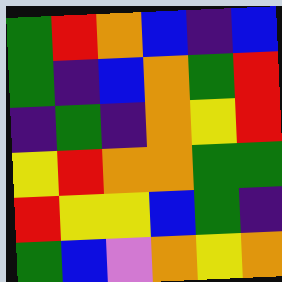[["green", "red", "orange", "blue", "indigo", "blue"], ["green", "indigo", "blue", "orange", "green", "red"], ["indigo", "green", "indigo", "orange", "yellow", "red"], ["yellow", "red", "orange", "orange", "green", "green"], ["red", "yellow", "yellow", "blue", "green", "indigo"], ["green", "blue", "violet", "orange", "yellow", "orange"]]